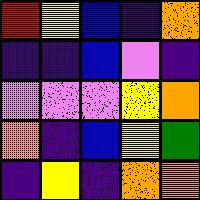[["red", "yellow", "blue", "indigo", "orange"], ["indigo", "indigo", "blue", "violet", "indigo"], ["violet", "violet", "violet", "yellow", "orange"], ["orange", "indigo", "blue", "yellow", "green"], ["indigo", "yellow", "indigo", "orange", "orange"]]